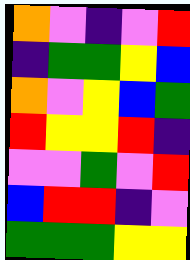[["orange", "violet", "indigo", "violet", "red"], ["indigo", "green", "green", "yellow", "blue"], ["orange", "violet", "yellow", "blue", "green"], ["red", "yellow", "yellow", "red", "indigo"], ["violet", "violet", "green", "violet", "red"], ["blue", "red", "red", "indigo", "violet"], ["green", "green", "green", "yellow", "yellow"]]